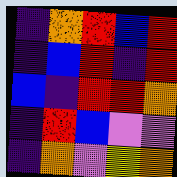[["indigo", "orange", "red", "blue", "red"], ["indigo", "blue", "red", "indigo", "red"], ["blue", "indigo", "red", "red", "orange"], ["indigo", "red", "blue", "violet", "violet"], ["indigo", "orange", "violet", "yellow", "orange"]]